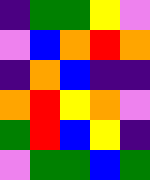[["indigo", "green", "green", "yellow", "violet"], ["violet", "blue", "orange", "red", "orange"], ["indigo", "orange", "blue", "indigo", "indigo"], ["orange", "red", "yellow", "orange", "violet"], ["green", "red", "blue", "yellow", "indigo"], ["violet", "green", "green", "blue", "green"]]